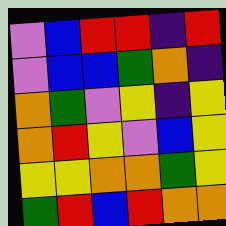[["violet", "blue", "red", "red", "indigo", "red"], ["violet", "blue", "blue", "green", "orange", "indigo"], ["orange", "green", "violet", "yellow", "indigo", "yellow"], ["orange", "red", "yellow", "violet", "blue", "yellow"], ["yellow", "yellow", "orange", "orange", "green", "yellow"], ["green", "red", "blue", "red", "orange", "orange"]]